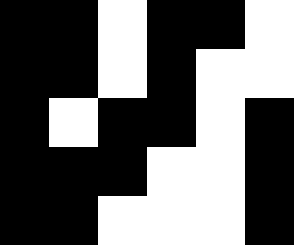[["black", "black", "white", "black", "black", "white"], ["black", "black", "white", "black", "white", "white"], ["black", "white", "black", "black", "white", "black"], ["black", "black", "black", "white", "white", "black"], ["black", "black", "white", "white", "white", "black"]]